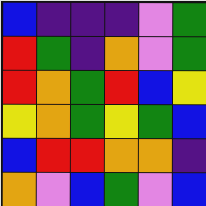[["blue", "indigo", "indigo", "indigo", "violet", "green"], ["red", "green", "indigo", "orange", "violet", "green"], ["red", "orange", "green", "red", "blue", "yellow"], ["yellow", "orange", "green", "yellow", "green", "blue"], ["blue", "red", "red", "orange", "orange", "indigo"], ["orange", "violet", "blue", "green", "violet", "blue"]]